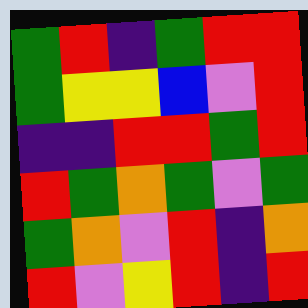[["green", "red", "indigo", "green", "red", "red"], ["green", "yellow", "yellow", "blue", "violet", "red"], ["indigo", "indigo", "red", "red", "green", "red"], ["red", "green", "orange", "green", "violet", "green"], ["green", "orange", "violet", "red", "indigo", "orange"], ["red", "violet", "yellow", "red", "indigo", "red"]]